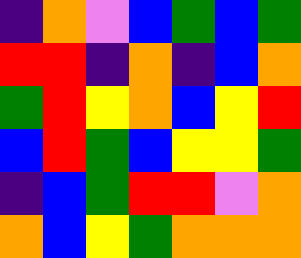[["indigo", "orange", "violet", "blue", "green", "blue", "green"], ["red", "red", "indigo", "orange", "indigo", "blue", "orange"], ["green", "red", "yellow", "orange", "blue", "yellow", "red"], ["blue", "red", "green", "blue", "yellow", "yellow", "green"], ["indigo", "blue", "green", "red", "red", "violet", "orange"], ["orange", "blue", "yellow", "green", "orange", "orange", "orange"]]